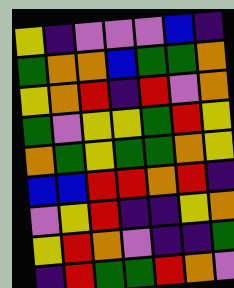[["yellow", "indigo", "violet", "violet", "violet", "blue", "indigo"], ["green", "orange", "orange", "blue", "green", "green", "orange"], ["yellow", "orange", "red", "indigo", "red", "violet", "orange"], ["green", "violet", "yellow", "yellow", "green", "red", "yellow"], ["orange", "green", "yellow", "green", "green", "orange", "yellow"], ["blue", "blue", "red", "red", "orange", "red", "indigo"], ["violet", "yellow", "red", "indigo", "indigo", "yellow", "orange"], ["yellow", "red", "orange", "violet", "indigo", "indigo", "green"], ["indigo", "red", "green", "green", "red", "orange", "violet"]]